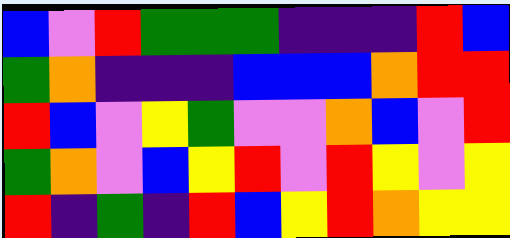[["blue", "violet", "red", "green", "green", "green", "indigo", "indigo", "indigo", "red", "blue"], ["green", "orange", "indigo", "indigo", "indigo", "blue", "blue", "blue", "orange", "red", "red"], ["red", "blue", "violet", "yellow", "green", "violet", "violet", "orange", "blue", "violet", "red"], ["green", "orange", "violet", "blue", "yellow", "red", "violet", "red", "yellow", "violet", "yellow"], ["red", "indigo", "green", "indigo", "red", "blue", "yellow", "red", "orange", "yellow", "yellow"]]